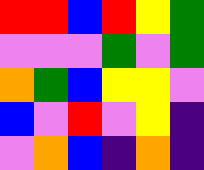[["red", "red", "blue", "red", "yellow", "green"], ["violet", "violet", "violet", "green", "violet", "green"], ["orange", "green", "blue", "yellow", "yellow", "violet"], ["blue", "violet", "red", "violet", "yellow", "indigo"], ["violet", "orange", "blue", "indigo", "orange", "indigo"]]